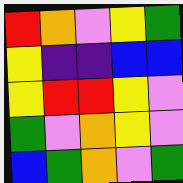[["red", "orange", "violet", "yellow", "green"], ["yellow", "indigo", "indigo", "blue", "blue"], ["yellow", "red", "red", "yellow", "violet"], ["green", "violet", "orange", "yellow", "violet"], ["blue", "green", "orange", "violet", "green"]]